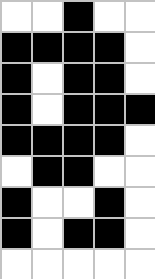[["white", "white", "black", "white", "white"], ["black", "black", "black", "black", "white"], ["black", "white", "black", "black", "white"], ["black", "white", "black", "black", "black"], ["black", "black", "black", "black", "white"], ["white", "black", "black", "white", "white"], ["black", "white", "white", "black", "white"], ["black", "white", "black", "black", "white"], ["white", "white", "white", "white", "white"]]